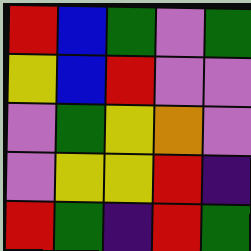[["red", "blue", "green", "violet", "green"], ["yellow", "blue", "red", "violet", "violet"], ["violet", "green", "yellow", "orange", "violet"], ["violet", "yellow", "yellow", "red", "indigo"], ["red", "green", "indigo", "red", "green"]]